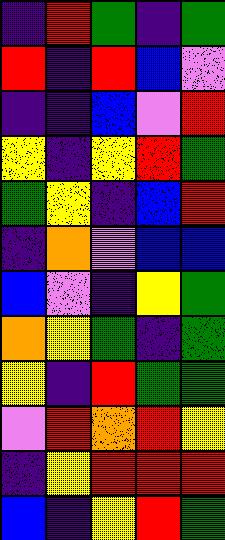[["indigo", "red", "green", "indigo", "green"], ["red", "indigo", "red", "blue", "violet"], ["indigo", "indigo", "blue", "violet", "red"], ["yellow", "indigo", "yellow", "red", "green"], ["green", "yellow", "indigo", "blue", "red"], ["indigo", "orange", "violet", "blue", "blue"], ["blue", "violet", "indigo", "yellow", "green"], ["orange", "yellow", "green", "indigo", "green"], ["yellow", "indigo", "red", "green", "green"], ["violet", "red", "orange", "red", "yellow"], ["indigo", "yellow", "red", "red", "red"], ["blue", "indigo", "yellow", "red", "green"]]